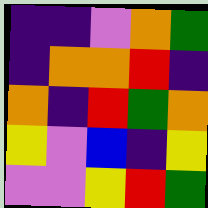[["indigo", "indigo", "violet", "orange", "green"], ["indigo", "orange", "orange", "red", "indigo"], ["orange", "indigo", "red", "green", "orange"], ["yellow", "violet", "blue", "indigo", "yellow"], ["violet", "violet", "yellow", "red", "green"]]